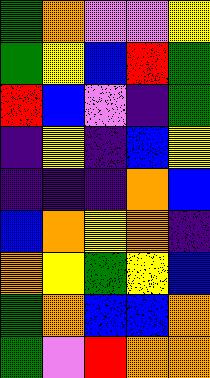[["green", "orange", "violet", "violet", "yellow"], ["green", "yellow", "blue", "red", "green"], ["red", "blue", "violet", "indigo", "green"], ["indigo", "yellow", "indigo", "blue", "yellow"], ["indigo", "indigo", "indigo", "orange", "blue"], ["blue", "orange", "yellow", "orange", "indigo"], ["orange", "yellow", "green", "yellow", "blue"], ["green", "orange", "blue", "blue", "orange"], ["green", "violet", "red", "orange", "orange"]]